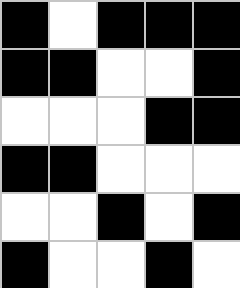[["black", "white", "black", "black", "black"], ["black", "black", "white", "white", "black"], ["white", "white", "white", "black", "black"], ["black", "black", "white", "white", "white"], ["white", "white", "black", "white", "black"], ["black", "white", "white", "black", "white"]]